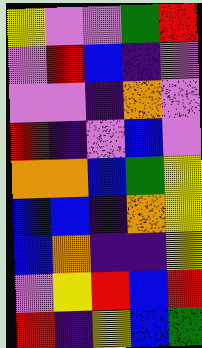[["yellow", "violet", "violet", "green", "red"], ["violet", "red", "blue", "indigo", "violet"], ["violet", "violet", "indigo", "orange", "violet"], ["red", "indigo", "violet", "blue", "violet"], ["orange", "orange", "blue", "green", "yellow"], ["blue", "blue", "indigo", "orange", "yellow"], ["blue", "orange", "indigo", "indigo", "yellow"], ["violet", "yellow", "red", "blue", "red"], ["red", "indigo", "yellow", "blue", "green"]]